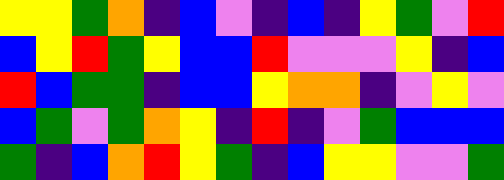[["yellow", "yellow", "green", "orange", "indigo", "blue", "violet", "indigo", "blue", "indigo", "yellow", "green", "violet", "red"], ["blue", "yellow", "red", "green", "yellow", "blue", "blue", "red", "violet", "violet", "violet", "yellow", "indigo", "blue"], ["red", "blue", "green", "green", "indigo", "blue", "blue", "yellow", "orange", "orange", "indigo", "violet", "yellow", "violet"], ["blue", "green", "violet", "green", "orange", "yellow", "indigo", "red", "indigo", "violet", "green", "blue", "blue", "blue"], ["green", "indigo", "blue", "orange", "red", "yellow", "green", "indigo", "blue", "yellow", "yellow", "violet", "violet", "green"]]